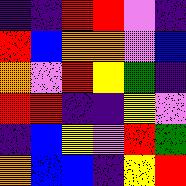[["indigo", "indigo", "red", "red", "violet", "indigo"], ["red", "blue", "orange", "orange", "violet", "blue"], ["orange", "violet", "red", "yellow", "green", "indigo"], ["red", "red", "indigo", "indigo", "yellow", "violet"], ["indigo", "blue", "yellow", "violet", "red", "green"], ["orange", "blue", "blue", "indigo", "yellow", "red"]]